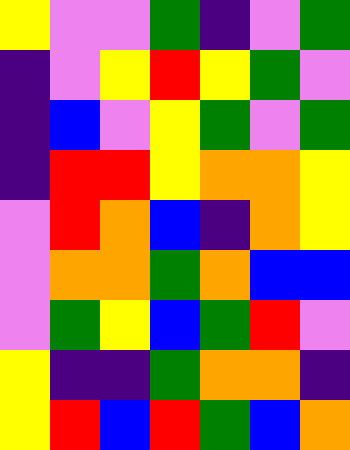[["yellow", "violet", "violet", "green", "indigo", "violet", "green"], ["indigo", "violet", "yellow", "red", "yellow", "green", "violet"], ["indigo", "blue", "violet", "yellow", "green", "violet", "green"], ["indigo", "red", "red", "yellow", "orange", "orange", "yellow"], ["violet", "red", "orange", "blue", "indigo", "orange", "yellow"], ["violet", "orange", "orange", "green", "orange", "blue", "blue"], ["violet", "green", "yellow", "blue", "green", "red", "violet"], ["yellow", "indigo", "indigo", "green", "orange", "orange", "indigo"], ["yellow", "red", "blue", "red", "green", "blue", "orange"]]